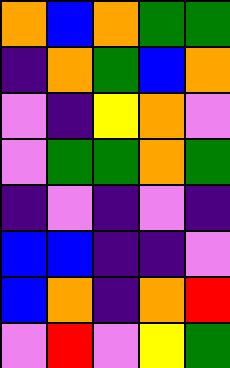[["orange", "blue", "orange", "green", "green"], ["indigo", "orange", "green", "blue", "orange"], ["violet", "indigo", "yellow", "orange", "violet"], ["violet", "green", "green", "orange", "green"], ["indigo", "violet", "indigo", "violet", "indigo"], ["blue", "blue", "indigo", "indigo", "violet"], ["blue", "orange", "indigo", "orange", "red"], ["violet", "red", "violet", "yellow", "green"]]